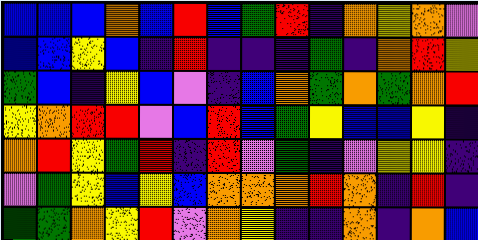[["blue", "blue", "blue", "orange", "blue", "red", "blue", "green", "red", "indigo", "orange", "yellow", "orange", "violet"], ["blue", "blue", "yellow", "blue", "indigo", "red", "indigo", "indigo", "indigo", "green", "indigo", "orange", "red", "yellow"], ["green", "blue", "indigo", "yellow", "blue", "violet", "indigo", "blue", "orange", "green", "orange", "green", "orange", "red"], ["yellow", "orange", "red", "red", "violet", "blue", "red", "blue", "green", "yellow", "blue", "blue", "yellow", "indigo"], ["orange", "red", "yellow", "green", "red", "indigo", "red", "violet", "green", "indigo", "violet", "yellow", "yellow", "indigo"], ["violet", "green", "yellow", "blue", "yellow", "blue", "orange", "orange", "orange", "red", "orange", "indigo", "red", "indigo"], ["green", "green", "orange", "yellow", "red", "violet", "orange", "yellow", "indigo", "indigo", "orange", "indigo", "orange", "blue"]]